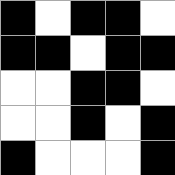[["black", "white", "black", "black", "white"], ["black", "black", "white", "black", "black"], ["white", "white", "black", "black", "white"], ["white", "white", "black", "white", "black"], ["black", "white", "white", "white", "black"]]